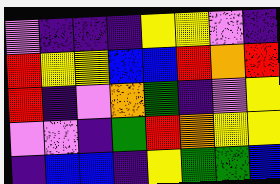[["violet", "indigo", "indigo", "indigo", "yellow", "yellow", "violet", "indigo"], ["red", "yellow", "yellow", "blue", "blue", "red", "orange", "red"], ["red", "indigo", "violet", "orange", "green", "indigo", "violet", "yellow"], ["violet", "violet", "indigo", "green", "red", "orange", "yellow", "yellow"], ["indigo", "blue", "blue", "indigo", "yellow", "green", "green", "blue"]]